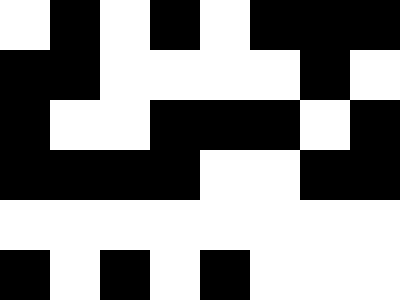[["white", "black", "white", "black", "white", "black", "black", "black"], ["black", "black", "white", "white", "white", "white", "black", "white"], ["black", "white", "white", "black", "black", "black", "white", "black"], ["black", "black", "black", "black", "white", "white", "black", "black"], ["white", "white", "white", "white", "white", "white", "white", "white"], ["black", "white", "black", "white", "black", "white", "white", "white"]]